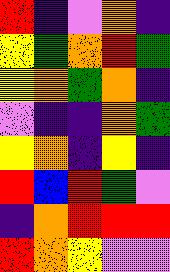[["red", "indigo", "violet", "orange", "indigo"], ["yellow", "green", "orange", "red", "green"], ["yellow", "orange", "green", "orange", "indigo"], ["violet", "indigo", "indigo", "orange", "green"], ["yellow", "orange", "indigo", "yellow", "indigo"], ["red", "blue", "red", "green", "violet"], ["indigo", "orange", "red", "red", "red"], ["red", "orange", "yellow", "violet", "violet"]]